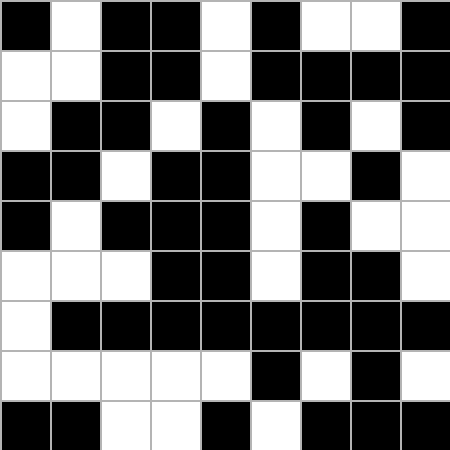[["black", "white", "black", "black", "white", "black", "white", "white", "black"], ["white", "white", "black", "black", "white", "black", "black", "black", "black"], ["white", "black", "black", "white", "black", "white", "black", "white", "black"], ["black", "black", "white", "black", "black", "white", "white", "black", "white"], ["black", "white", "black", "black", "black", "white", "black", "white", "white"], ["white", "white", "white", "black", "black", "white", "black", "black", "white"], ["white", "black", "black", "black", "black", "black", "black", "black", "black"], ["white", "white", "white", "white", "white", "black", "white", "black", "white"], ["black", "black", "white", "white", "black", "white", "black", "black", "black"]]